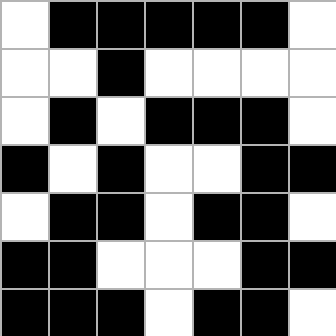[["white", "black", "black", "black", "black", "black", "white"], ["white", "white", "black", "white", "white", "white", "white"], ["white", "black", "white", "black", "black", "black", "white"], ["black", "white", "black", "white", "white", "black", "black"], ["white", "black", "black", "white", "black", "black", "white"], ["black", "black", "white", "white", "white", "black", "black"], ["black", "black", "black", "white", "black", "black", "white"]]